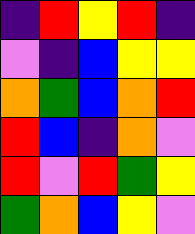[["indigo", "red", "yellow", "red", "indigo"], ["violet", "indigo", "blue", "yellow", "yellow"], ["orange", "green", "blue", "orange", "red"], ["red", "blue", "indigo", "orange", "violet"], ["red", "violet", "red", "green", "yellow"], ["green", "orange", "blue", "yellow", "violet"]]